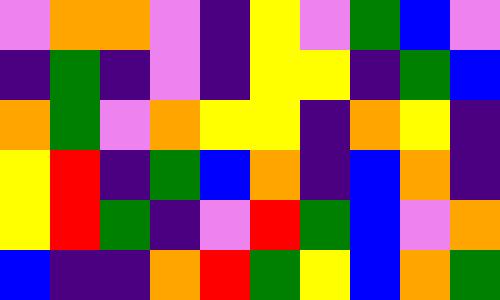[["violet", "orange", "orange", "violet", "indigo", "yellow", "violet", "green", "blue", "violet"], ["indigo", "green", "indigo", "violet", "indigo", "yellow", "yellow", "indigo", "green", "blue"], ["orange", "green", "violet", "orange", "yellow", "yellow", "indigo", "orange", "yellow", "indigo"], ["yellow", "red", "indigo", "green", "blue", "orange", "indigo", "blue", "orange", "indigo"], ["yellow", "red", "green", "indigo", "violet", "red", "green", "blue", "violet", "orange"], ["blue", "indigo", "indigo", "orange", "red", "green", "yellow", "blue", "orange", "green"]]